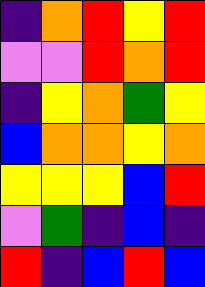[["indigo", "orange", "red", "yellow", "red"], ["violet", "violet", "red", "orange", "red"], ["indigo", "yellow", "orange", "green", "yellow"], ["blue", "orange", "orange", "yellow", "orange"], ["yellow", "yellow", "yellow", "blue", "red"], ["violet", "green", "indigo", "blue", "indigo"], ["red", "indigo", "blue", "red", "blue"]]